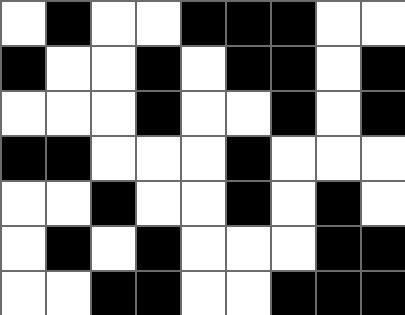[["white", "black", "white", "white", "black", "black", "black", "white", "white"], ["black", "white", "white", "black", "white", "black", "black", "white", "black"], ["white", "white", "white", "black", "white", "white", "black", "white", "black"], ["black", "black", "white", "white", "white", "black", "white", "white", "white"], ["white", "white", "black", "white", "white", "black", "white", "black", "white"], ["white", "black", "white", "black", "white", "white", "white", "black", "black"], ["white", "white", "black", "black", "white", "white", "black", "black", "black"]]